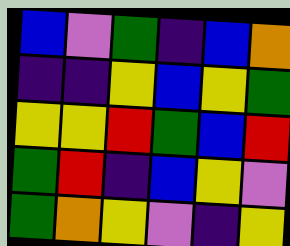[["blue", "violet", "green", "indigo", "blue", "orange"], ["indigo", "indigo", "yellow", "blue", "yellow", "green"], ["yellow", "yellow", "red", "green", "blue", "red"], ["green", "red", "indigo", "blue", "yellow", "violet"], ["green", "orange", "yellow", "violet", "indigo", "yellow"]]